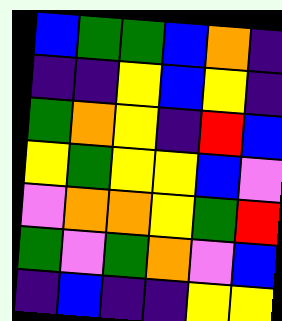[["blue", "green", "green", "blue", "orange", "indigo"], ["indigo", "indigo", "yellow", "blue", "yellow", "indigo"], ["green", "orange", "yellow", "indigo", "red", "blue"], ["yellow", "green", "yellow", "yellow", "blue", "violet"], ["violet", "orange", "orange", "yellow", "green", "red"], ["green", "violet", "green", "orange", "violet", "blue"], ["indigo", "blue", "indigo", "indigo", "yellow", "yellow"]]